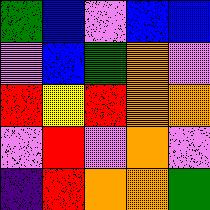[["green", "blue", "violet", "blue", "blue"], ["violet", "blue", "green", "orange", "violet"], ["red", "yellow", "red", "orange", "orange"], ["violet", "red", "violet", "orange", "violet"], ["indigo", "red", "orange", "orange", "green"]]